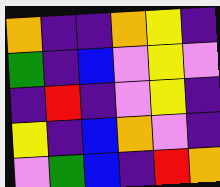[["orange", "indigo", "indigo", "orange", "yellow", "indigo"], ["green", "indigo", "blue", "violet", "yellow", "violet"], ["indigo", "red", "indigo", "violet", "yellow", "indigo"], ["yellow", "indigo", "blue", "orange", "violet", "indigo"], ["violet", "green", "blue", "indigo", "red", "orange"]]